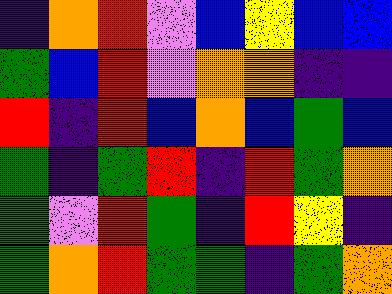[["indigo", "orange", "red", "violet", "blue", "yellow", "blue", "blue"], ["green", "blue", "red", "violet", "orange", "orange", "indigo", "indigo"], ["red", "indigo", "red", "blue", "orange", "blue", "green", "blue"], ["green", "indigo", "green", "red", "indigo", "red", "green", "orange"], ["green", "violet", "red", "green", "indigo", "red", "yellow", "indigo"], ["green", "orange", "red", "green", "green", "indigo", "green", "orange"]]